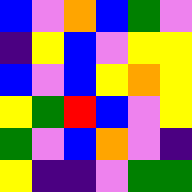[["blue", "violet", "orange", "blue", "green", "violet"], ["indigo", "yellow", "blue", "violet", "yellow", "yellow"], ["blue", "violet", "blue", "yellow", "orange", "yellow"], ["yellow", "green", "red", "blue", "violet", "yellow"], ["green", "violet", "blue", "orange", "violet", "indigo"], ["yellow", "indigo", "indigo", "violet", "green", "green"]]